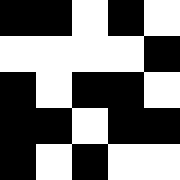[["black", "black", "white", "black", "white"], ["white", "white", "white", "white", "black"], ["black", "white", "black", "black", "white"], ["black", "black", "white", "black", "black"], ["black", "white", "black", "white", "white"]]